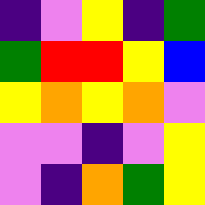[["indigo", "violet", "yellow", "indigo", "green"], ["green", "red", "red", "yellow", "blue"], ["yellow", "orange", "yellow", "orange", "violet"], ["violet", "violet", "indigo", "violet", "yellow"], ["violet", "indigo", "orange", "green", "yellow"]]